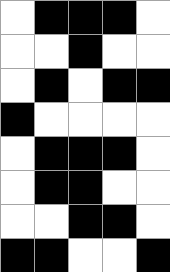[["white", "black", "black", "black", "white"], ["white", "white", "black", "white", "white"], ["white", "black", "white", "black", "black"], ["black", "white", "white", "white", "white"], ["white", "black", "black", "black", "white"], ["white", "black", "black", "white", "white"], ["white", "white", "black", "black", "white"], ["black", "black", "white", "white", "black"]]